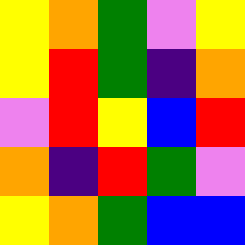[["yellow", "orange", "green", "violet", "yellow"], ["yellow", "red", "green", "indigo", "orange"], ["violet", "red", "yellow", "blue", "red"], ["orange", "indigo", "red", "green", "violet"], ["yellow", "orange", "green", "blue", "blue"]]